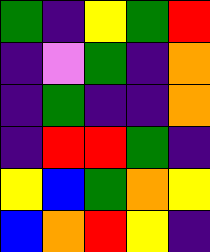[["green", "indigo", "yellow", "green", "red"], ["indigo", "violet", "green", "indigo", "orange"], ["indigo", "green", "indigo", "indigo", "orange"], ["indigo", "red", "red", "green", "indigo"], ["yellow", "blue", "green", "orange", "yellow"], ["blue", "orange", "red", "yellow", "indigo"]]